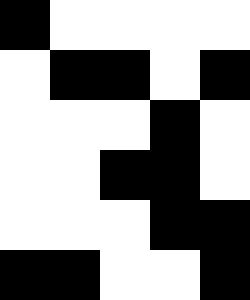[["black", "white", "white", "white", "white"], ["white", "black", "black", "white", "black"], ["white", "white", "white", "black", "white"], ["white", "white", "black", "black", "white"], ["white", "white", "white", "black", "black"], ["black", "black", "white", "white", "black"]]